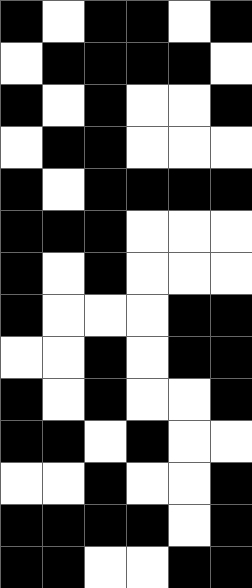[["black", "white", "black", "black", "white", "black"], ["white", "black", "black", "black", "black", "white"], ["black", "white", "black", "white", "white", "black"], ["white", "black", "black", "white", "white", "white"], ["black", "white", "black", "black", "black", "black"], ["black", "black", "black", "white", "white", "white"], ["black", "white", "black", "white", "white", "white"], ["black", "white", "white", "white", "black", "black"], ["white", "white", "black", "white", "black", "black"], ["black", "white", "black", "white", "white", "black"], ["black", "black", "white", "black", "white", "white"], ["white", "white", "black", "white", "white", "black"], ["black", "black", "black", "black", "white", "black"], ["black", "black", "white", "white", "black", "black"]]